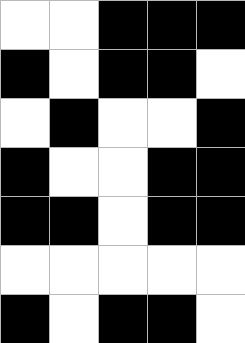[["white", "white", "black", "black", "black"], ["black", "white", "black", "black", "white"], ["white", "black", "white", "white", "black"], ["black", "white", "white", "black", "black"], ["black", "black", "white", "black", "black"], ["white", "white", "white", "white", "white"], ["black", "white", "black", "black", "white"]]